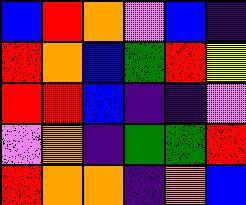[["blue", "red", "orange", "violet", "blue", "indigo"], ["red", "orange", "blue", "green", "red", "yellow"], ["red", "red", "blue", "indigo", "indigo", "violet"], ["violet", "orange", "indigo", "green", "green", "red"], ["red", "orange", "orange", "indigo", "orange", "blue"]]